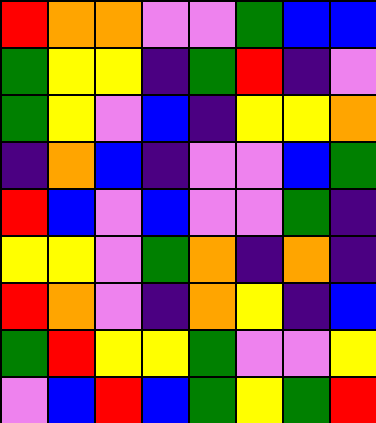[["red", "orange", "orange", "violet", "violet", "green", "blue", "blue"], ["green", "yellow", "yellow", "indigo", "green", "red", "indigo", "violet"], ["green", "yellow", "violet", "blue", "indigo", "yellow", "yellow", "orange"], ["indigo", "orange", "blue", "indigo", "violet", "violet", "blue", "green"], ["red", "blue", "violet", "blue", "violet", "violet", "green", "indigo"], ["yellow", "yellow", "violet", "green", "orange", "indigo", "orange", "indigo"], ["red", "orange", "violet", "indigo", "orange", "yellow", "indigo", "blue"], ["green", "red", "yellow", "yellow", "green", "violet", "violet", "yellow"], ["violet", "blue", "red", "blue", "green", "yellow", "green", "red"]]